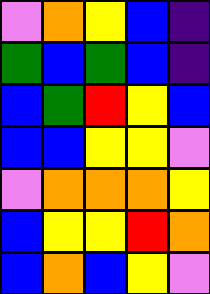[["violet", "orange", "yellow", "blue", "indigo"], ["green", "blue", "green", "blue", "indigo"], ["blue", "green", "red", "yellow", "blue"], ["blue", "blue", "yellow", "yellow", "violet"], ["violet", "orange", "orange", "orange", "yellow"], ["blue", "yellow", "yellow", "red", "orange"], ["blue", "orange", "blue", "yellow", "violet"]]